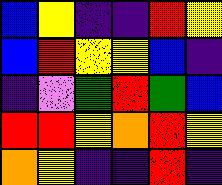[["blue", "yellow", "indigo", "indigo", "red", "yellow"], ["blue", "red", "yellow", "yellow", "blue", "indigo"], ["indigo", "violet", "green", "red", "green", "blue"], ["red", "red", "yellow", "orange", "red", "yellow"], ["orange", "yellow", "indigo", "indigo", "red", "indigo"]]